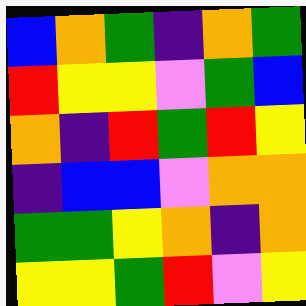[["blue", "orange", "green", "indigo", "orange", "green"], ["red", "yellow", "yellow", "violet", "green", "blue"], ["orange", "indigo", "red", "green", "red", "yellow"], ["indigo", "blue", "blue", "violet", "orange", "orange"], ["green", "green", "yellow", "orange", "indigo", "orange"], ["yellow", "yellow", "green", "red", "violet", "yellow"]]